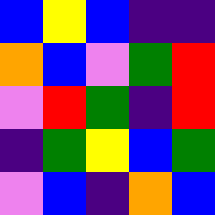[["blue", "yellow", "blue", "indigo", "indigo"], ["orange", "blue", "violet", "green", "red"], ["violet", "red", "green", "indigo", "red"], ["indigo", "green", "yellow", "blue", "green"], ["violet", "blue", "indigo", "orange", "blue"]]